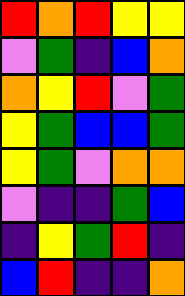[["red", "orange", "red", "yellow", "yellow"], ["violet", "green", "indigo", "blue", "orange"], ["orange", "yellow", "red", "violet", "green"], ["yellow", "green", "blue", "blue", "green"], ["yellow", "green", "violet", "orange", "orange"], ["violet", "indigo", "indigo", "green", "blue"], ["indigo", "yellow", "green", "red", "indigo"], ["blue", "red", "indigo", "indigo", "orange"]]